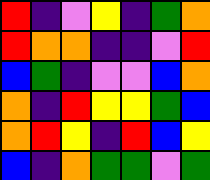[["red", "indigo", "violet", "yellow", "indigo", "green", "orange"], ["red", "orange", "orange", "indigo", "indigo", "violet", "red"], ["blue", "green", "indigo", "violet", "violet", "blue", "orange"], ["orange", "indigo", "red", "yellow", "yellow", "green", "blue"], ["orange", "red", "yellow", "indigo", "red", "blue", "yellow"], ["blue", "indigo", "orange", "green", "green", "violet", "green"]]